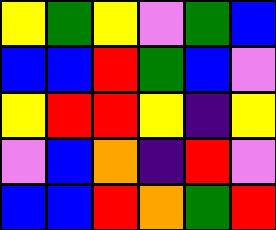[["yellow", "green", "yellow", "violet", "green", "blue"], ["blue", "blue", "red", "green", "blue", "violet"], ["yellow", "red", "red", "yellow", "indigo", "yellow"], ["violet", "blue", "orange", "indigo", "red", "violet"], ["blue", "blue", "red", "orange", "green", "red"]]